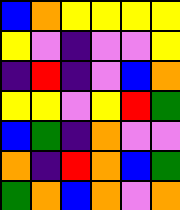[["blue", "orange", "yellow", "yellow", "yellow", "yellow"], ["yellow", "violet", "indigo", "violet", "violet", "yellow"], ["indigo", "red", "indigo", "violet", "blue", "orange"], ["yellow", "yellow", "violet", "yellow", "red", "green"], ["blue", "green", "indigo", "orange", "violet", "violet"], ["orange", "indigo", "red", "orange", "blue", "green"], ["green", "orange", "blue", "orange", "violet", "orange"]]